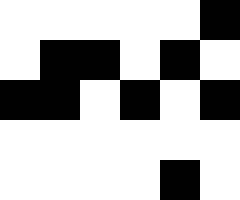[["white", "white", "white", "white", "white", "black"], ["white", "black", "black", "white", "black", "white"], ["black", "black", "white", "black", "white", "black"], ["white", "white", "white", "white", "white", "white"], ["white", "white", "white", "white", "black", "white"]]